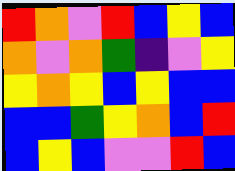[["red", "orange", "violet", "red", "blue", "yellow", "blue"], ["orange", "violet", "orange", "green", "indigo", "violet", "yellow"], ["yellow", "orange", "yellow", "blue", "yellow", "blue", "blue"], ["blue", "blue", "green", "yellow", "orange", "blue", "red"], ["blue", "yellow", "blue", "violet", "violet", "red", "blue"]]